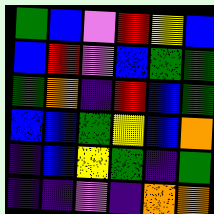[["green", "blue", "violet", "red", "yellow", "blue"], ["blue", "red", "violet", "blue", "green", "green"], ["green", "orange", "indigo", "red", "blue", "green"], ["blue", "blue", "green", "yellow", "blue", "orange"], ["indigo", "blue", "yellow", "green", "indigo", "green"], ["indigo", "indigo", "violet", "indigo", "orange", "orange"]]